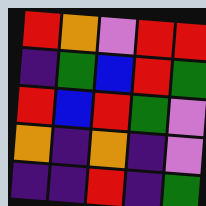[["red", "orange", "violet", "red", "red"], ["indigo", "green", "blue", "red", "green"], ["red", "blue", "red", "green", "violet"], ["orange", "indigo", "orange", "indigo", "violet"], ["indigo", "indigo", "red", "indigo", "green"]]